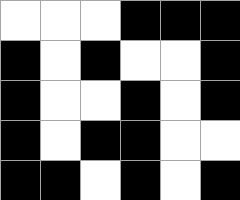[["white", "white", "white", "black", "black", "black"], ["black", "white", "black", "white", "white", "black"], ["black", "white", "white", "black", "white", "black"], ["black", "white", "black", "black", "white", "white"], ["black", "black", "white", "black", "white", "black"]]